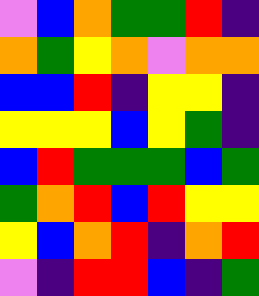[["violet", "blue", "orange", "green", "green", "red", "indigo"], ["orange", "green", "yellow", "orange", "violet", "orange", "orange"], ["blue", "blue", "red", "indigo", "yellow", "yellow", "indigo"], ["yellow", "yellow", "yellow", "blue", "yellow", "green", "indigo"], ["blue", "red", "green", "green", "green", "blue", "green"], ["green", "orange", "red", "blue", "red", "yellow", "yellow"], ["yellow", "blue", "orange", "red", "indigo", "orange", "red"], ["violet", "indigo", "red", "red", "blue", "indigo", "green"]]